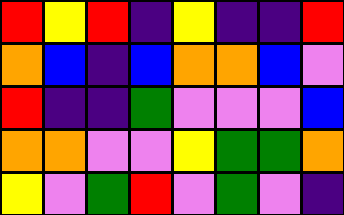[["red", "yellow", "red", "indigo", "yellow", "indigo", "indigo", "red"], ["orange", "blue", "indigo", "blue", "orange", "orange", "blue", "violet"], ["red", "indigo", "indigo", "green", "violet", "violet", "violet", "blue"], ["orange", "orange", "violet", "violet", "yellow", "green", "green", "orange"], ["yellow", "violet", "green", "red", "violet", "green", "violet", "indigo"]]